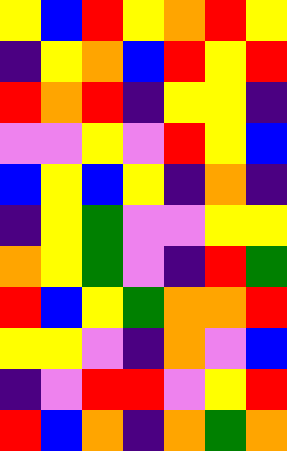[["yellow", "blue", "red", "yellow", "orange", "red", "yellow"], ["indigo", "yellow", "orange", "blue", "red", "yellow", "red"], ["red", "orange", "red", "indigo", "yellow", "yellow", "indigo"], ["violet", "violet", "yellow", "violet", "red", "yellow", "blue"], ["blue", "yellow", "blue", "yellow", "indigo", "orange", "indigo"], ["indigo", "yellow", "green", "violet", "violet", "yellow", "yellow"], ["orange", "yellow", "green", "violet", "indigo", "red", "green"], ["red", "blue", "yellow", "green", "orange", "orange", "red"], ["yellow", "yellow", "violet", "indigo", "orange", "violet", "blue"], ["indigo", "violet", "red", "red", "violet", "yellow", "red"], ["red", "blue", "orange", "indigo", "orange", "green", "orange"]]